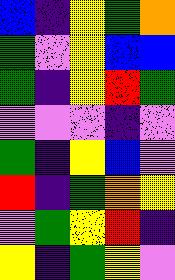[["blue", "indigo", "yellow", "green", "orange"], ["green", "violet", "yellow", "blue", "blue"], ["green", "indigo", "yellow", "red", "green"], ["violet", "violet", "violet", "indigo", "violet"], ["green", "indigo", "yellow", "blue", "violet"], ["red", "indigo", "green", "orange", "yellow"], ["violet", "green", "yellow", "red", "indigo"], ["yellow", "indigo", "green", "yellow", "violet"]]